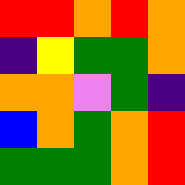[["red", "red", "orange", "red", "orange"], ["indigo", "yellow", "green", "green", "orange"], ["orange", "orange", "violet", "green", "indigo"], ["blue", "orange", "green", "orange", "red"], ["green", "green", "green", "orange", "red"]]